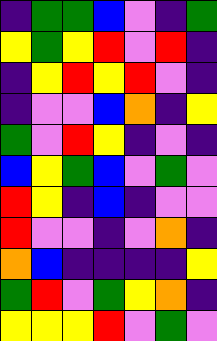[["indigo", "green", "green", "blue", "violet", "indigo", "green"], ["yellow", "green", "yellow", "red", "violet", "red", "indigo"], ["indigo", "yellow", "red", "yellow", "red", "violet", "indigo"], ["indigo", "violet", "violet", "blue", "orange", "indigo", "yellow"], ["green", "violet", "red", "yellow", "indigo", "violet", "indigo"], ["blue", "yellow", "green", "blue", "violet", "green", "violet"], ["red", "yellow", "indigo", "blue", "indigo", "violet", "violet"], ["red", "violet", "violet", "indigo", "violet", "orange", "indigo"], ["orange", "blue", "indigo", "indigo", "indigo", "indigo", "yellow"], ["green", "red", "violet", "green", "yellow", "orange", "indigo"], ["yellow", "yellow", "yellow", "red", "violet", "green", "violet"]]